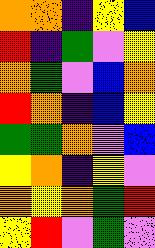[["orange", "orange", "indigo", "yellow", "blue"], ["red", "indigo", "green", "violet", "yellow"], ["orange", "green", "violet", "blue", "orange"], ["red", "orange", "indigo", "blue", "yellow"], ["green", "green", "orange", "violet", "blue"], ["yellow", "orange", "indigo", "yellow", "violet"], ["orange", "yellow", "orange", "green", "red"], ["yellow", "red", "violet", "green", "violet"]]